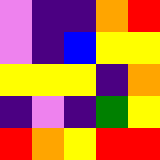[["violet", "indigo", "indigo", "orange", "red"], ["violet", "indigo", "blue", "yellow", "yellow"], ["yellow", "yellow", "yellow", "indigo", "orange"], ["indigo", "violet", "indigo", "green", "yellow"], ["red", "orange", "yellow", "red", "red"]]